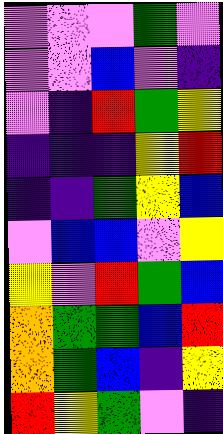[["violet", "violet", "violet", "green", "violet"], ["violet", "violet", "blue", "violet", "indigo"], ["violet", "indigo", "red", "green", "yellow"], ["indigo", "indigo", "indigo", "yellow", "red"], ["indigo", "indigo", "green", "yellow", "blue"], ["violet", "blue", "blue", "violet", "yellow"], ["yellow", "violet", "red", "green", "blue"], ["orange", "green", "green", "blue", "red"], ["orange", "green", "blue", "indigo", "yellow"], ["red", "yellow", "green", "violet", "indigo"]]